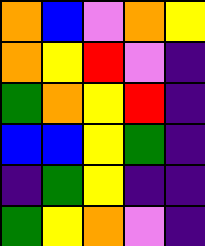[["orange", "blue", "violet", "orange", "yellow"], ["orange", "yellow", "red", "violet", "indigo"], ["green", "orange", "yellow", "red", "indigo"], ["blue", "blue", "yellow", "green", "indigo"], ["indigo", "green", "yellow", "indigo", "indigo"], ["green", "yellow", "orange", "violet", "indigo"]]